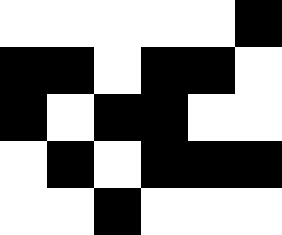[["white", "white", "white", "white", "white", "black"], ["black", "black", "white", "black", "black", "white"], ["black", "white", "black", "black", "white", "white"], ["white", "black", "white", "black", "black", "black"], ["white", "white", "black", "white", "white", "white"]]